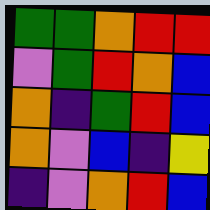[["green", "green", "orange", "red", "red"], ["violet", "green", "red", "orange", "blue"], ["orange", "indigo", "green", "red", "blue"], ["orange", "violet", "blue", "indigo", "yellow"], ["indigo", "violet", "orange", "red", "blue"]]